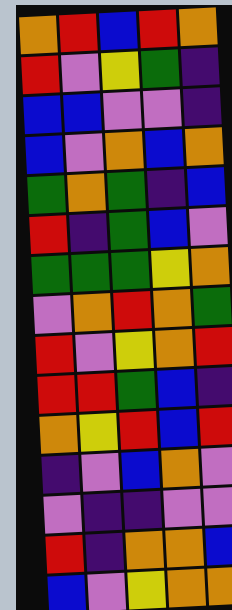[["orange", "red", "blue", "red", "orange"], ["red", "violet", "yellow", "green", "indigo"], ["blue", "blue", "violet", "violet", "indigo"], ["blue", "violet", "orange", "blue", "orange"], ["green", "orange", "green", "indigo", "blue"], ["red", "indigo", "green", "blue", "violet"], ["green", "green", "green", "yellow", "orange"], ["violet", "orange", "red", "orange", "green"], ["red", "violet", "yellow", "orange", "red"], ["red", "red", "green", "blue", "indigo"], ["orange", "yellow", "red", "blue", "red"], ["indigo", "violet", "blue", "orange", "violet"], ["violet", "indigo", "indigo", "violet", "violet"], ["red", "indigo", "orange", "orange", "blue"], ["blue", "violet", "yellow", "orange", "orange"]]